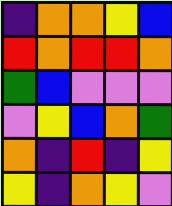[["indigo", "orange", "orange", "yellow", "blue"], ["red", "orange", "red", "red", "orange"], ["green", "blue", "violet", "violet", "violet"], ["violet", "yellow", "blue", "orange", "green"], ["orange", "indigo", "red", "indigo", "yellow"], ["yellow", "indigo", "orange", "yellow", "violet"]]